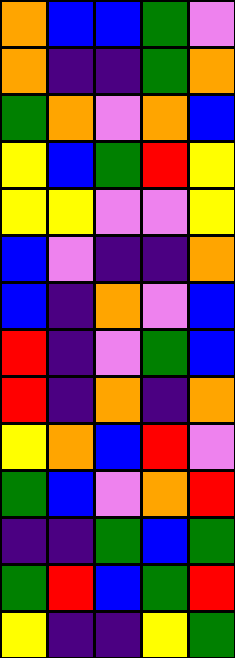[["orange", "blue", "blue", "green", "violet"], ["orange", "indigo", "indigo", "green", "orange"], ["green", "orange", "violet", "orange", "blue"], ["yellow", "blue", "green", "red", "yellow"], ["yellow", "yellow", "violet", "violet", "yellow"], ["blue", "violet", "indigo", "indigo", "orange"], ["blue", "indigo", "orange", "violet", "blue"], ["red", "indigo", "violet", "green", "blue"], ["red", "indigo", "orange", "indigo", "orange"], ["yellow", "orange", "blue", "red", "violet"], ["green", "blue", "violet", "orange", "red"], ["indigo", "indigo", "green", "blue", "green"], ["green", "red", "blue", "green", "red"], ["yellow", "indigo", "indigo", "yellow", "green"]]